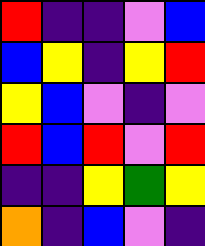[["red", "indigo", "indigo", "violet", "blue"], ["blue", "yellow", "indigo", "yellow", "red"], ["yellow", "blue", "violet", "indigo", "violet"], ["red", "blue", "red", "violet", "red"], ["indigo", "indigo", "yellow", "green", "yellow"], ["orange", "indigo", "blue", "violet", "indigo"]]